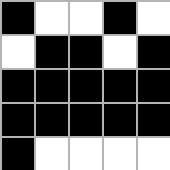[["black", "white", "white", "black", "white"], ["white", "black", "black", "white", "black"], ["black", "black", "black", "black", "black"], ["black", "black", "black", "black", "black"], ["black", "white", "white", "white", "white"]]